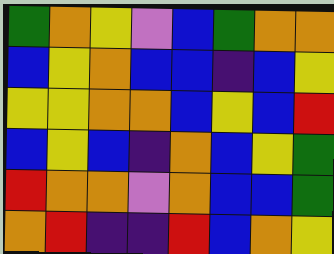[["green", "orange", "yellow", "violet", "blue", "green", "orange", "orange"], ["blue", "yellow", "orange", "blue", "blue", "indigo", "blue", "yellow"], ["yellow", "yellow", "orange", "orange", "blue", "yellow", "blue", "red"], ["blue", "yellow", "blue", "indigo", "orange", "blue", "yellow", "green"], ["red", "orange", "orange", "violet", "orange", "blue", "blue", "green"], ["orange", "red", "indigo", "indigo", "red", "blue", "orange", "yellow"]]